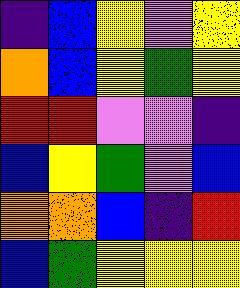[["indigo", "blue", "yellow", "violet", "yellow"], ["orange", "blue", "yellow", "green", "yellow"], ["red", "red", "violet", "violet", "indigo"], ["blue", "yellow", "green", "violet", "blue"], ["orange", "orange", "blue", "indigo", "red"], ["blue", "green", "yellow", "yellow", "yellow"]]